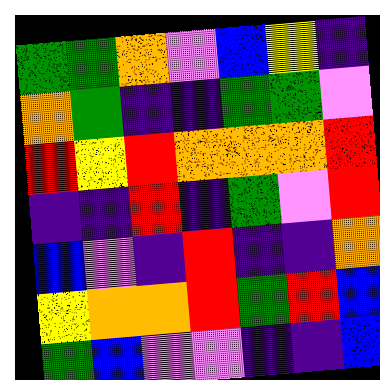[["green", "green", "orange", "violet", "blue", "yellow", "indigo"], ["orange", "green", "indigo", "indigo", "green", "green", "violet"], ["red", "yellow", "red", "orange", "orange", "orange", "red"], ["indigo", "indigo", "red", "indigo", "green", "violet", "red"], ["blue", "violet", "indigo", "red", "indigo", "indigo", "orange"], ["yellow", "orange", "orange", "red", "green", "red", "blue"], ["green", "blue", "violet", "violet", "indigo", "indigo", "blue"]]